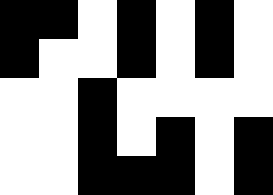[["black", "black", "white", "black", "white", "black", "white"], ["black", "white", "white", "black", "white", "black", "white"], ["white", "white", "black", "white", "white", "white", "white"], ["white", "white", "black", "white", "black", "white", "black"], ["white", "white", "black", "black", "black", "white", "black"]]